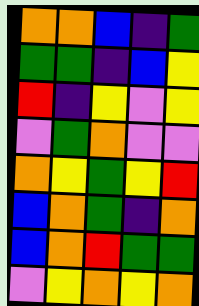[["orange", "orange", "blue", "indigo", "green"], ["green", "green", "indigo", "blue", "yellow"], ["red", "indigo", "yellow", "violet", "yellow"], ["violet", "green", "orange", "violet", "violet"], ["orange", "yellow", "green", "yellow", "red"], ["blue", "orange", "green", "indigo", "orange"], ["blue", "orange", "red", "green", "green"], ["violet", "yellow", "orange", "yellow", "orange"]]